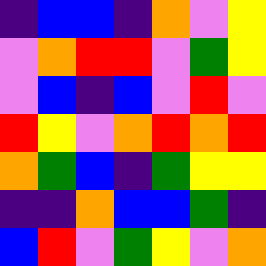[["indigo", "blue", "blue", "indigo", "orange", "violet", "yellow"], ["violet", "orange", "red", "red", "violet", "green", "yellow"], ["violet", "blue", "indigo", "blue", "violet", "red", "violet"], ["red", "yellow", "violet", "orange", "red", "orange", "red"], ["orange", "green", "blue", "indigo", "green", "yellow", "yellow"], ["indigo", "indigo", "orange", "blue", "blue", "green", "indigo"], ["blue", "red", "violet", "green", "yellow", "violet", "orange"]]